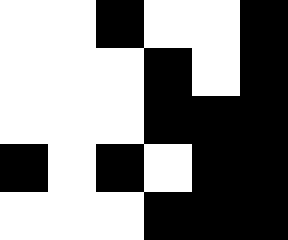[["white", "white", "black", "white", "white", "black"], ["white", "white", "white", "black", "white", "black"], ["white", "white", "white", "black", "black", "black"], ["black", "white", "black", "white", "black", "black"], ["white", "white", "white", "black", "black", "black"]]